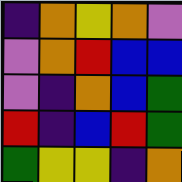[["indigo", "orange", "yellow", "orange", "violet"], ["violet", "orange", "red", "blue", "blue"], ["violet", "indigo", "orange", "blue", "green"], ["red", "indigo", "blue", "red", "green"], ["green", "yellow", "yellow", "indigo", "orange"]]